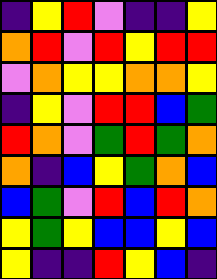[["indigo", "yellow", "red", "violet", "indigo", "indigo", "yellow"], ["orange", "red", "violet", "red", "yellow", "red", "red"], ["violet", "orange", "yellow", "yellow", "orange", "orange", "yellow"], ["indigo", "yellow", "violet", "red", "red", "blue", "green"], ["red", "orange", "violet", "green", "red", "green", "orange"], ["orange", "indigo", "blue", "yellow", "green", "orange", "blue"], ["blue", "green", "violet", "red", "blue", "red", "orange"], ["yellow", "green", "yellow", "blue", "blue", "yellow", "blue"], ["yellow", "indigo", "indigo", "red", "yellow", "blue", "indigo"]]